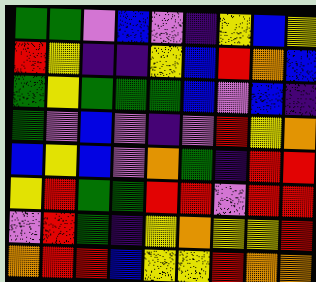[["green", "green", "violet", "blue", "violet", "indigo", "yellow", "blue", "yellow"], ["red", "yellow", "indigo", "indigo", "yellow", "blue", "red", "orange", "blue"], ["green", "yellow", "green", "green", "green", "blue", "violet", "blue", "indigo"], ["green", "violet", "blue", "violet", "indigo", "violet", "red", "yellow", "orange"], ["blue", "yellow", "blue", "violet", "orange", "green", "indigo", "red", "red"], ["yellow", "red", "green", "green", "red", "red", "violet", "red", "red"], ["violet", "red", "green", "indigo", "yellow", "orange", "yellow", "yellow", "red"], ["orange", "red", "red", "blue", "yellow", "yellow", "red", "orange", "orange"]]